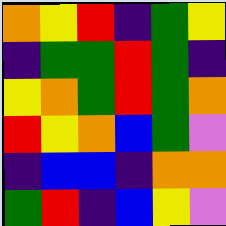[["orange", "yellow", "red", "indigo", "green", "yellow"], ["indigo", "green", "green", "red", "green", "indigo"], ["yellow", "orange", "green", "red", "green", "orange"], ["red", "yellow", "orange", "blue", "green", "violet"], ["indigo", "blue", "blue", "indigo", "orange", "orange"], ["green", "red", "indigo", "blue", "yellow", "violet"]]